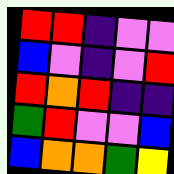[["red", "red", "indigo", "violet", "violet"], ["blue", "violet", "indigo", "violet", "red"], ["red", "orange", "red", "indigo", "indigo"], ["green", "red", "violet", "violet", "blue"], ["blue", "orange", "orange", "green", "yellow"]]